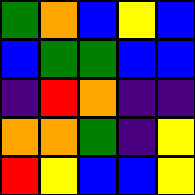[["green", "orange", "blue", "yellow", "blue"], ["blue", "green", "green", "blue", "blue"], ["indigo", "red", "orange", "indigo", "indigo"], ["orange", "orange", "green", "indigo", "yellow"], ["red", "yellow", "blue", "blue", "yellow"]]